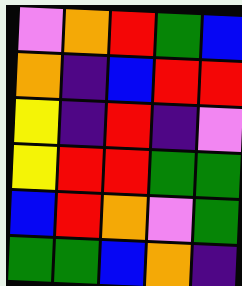[["violet", "orange", "red", "green", "blue"], ["orange", "indigo", "blue", "red", "red"], ["yellow", "indigo", "red", "indigo", "violet"], ["yellow", "red", "red", "green", "green"], ["blue", "red", "orange", "violet", "green"], ["green", "green", "blue", "orange", "indigo"]]